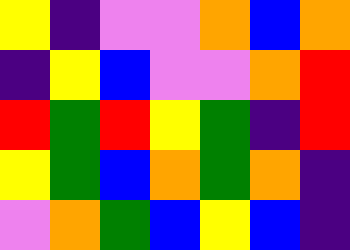[["yellow", "indigo", "violet", "violet", "orange", "blue", "orange"], ["indigo", "yellow", "blue", "violet", "violet", "orange", "red"], ["red", "green", "red", "yellow", "green", "indigo", "red"], ["yellow", "green", "blue", "orange", "green", "orange", "indigo"], ["violet", "orange", "green", "blue", "yellow", "blue", "indigo"]]